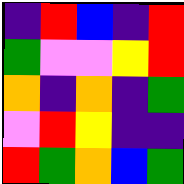[["indigo", "red", "blue", "indigo", "red"], ["green", "violet", "violet", "yellow", "red"], ["orange", "indigo", "orange", "indigo", "green"], ["violet", "red", "yellow", "indigo", "indigo"], ["red", "green", "orange", "blue", "green"]]